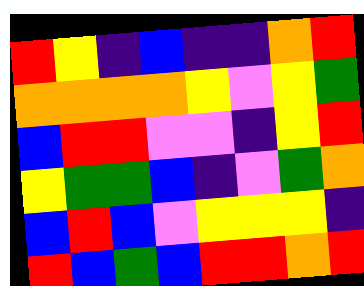[["red", "yellow", "indigo", "blue", "indigo", "indigo", "orange", "red"], ["orange", "orange", "orange", "orange", "yellow", "violet", "yellow", "green"], ["blue", "red", "red", "violet", "violet", "indigo", "yellow", "red"], ["yellow", "green", "green", "blue", "indigo", "violet", "green", "orange"], ["blue", "red", "blue", "violet", "yellow", "yellow", "yellow", "indigo"], ["red", "blue", "green", "blue", "red", "red", "orange", "red"]]